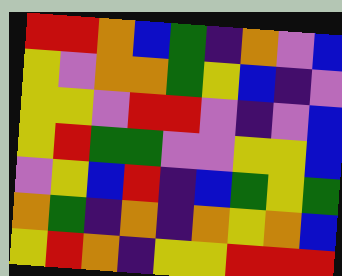[["red", "red", "orange", "blue", "green", "indigo", "orange", "violet", "blue"], ["yellow", "violet", "orange", "orange", "green", "yellow", "blue", "indigo", "violet"], ["yellow", "yellow", "violet", "red", "red", "violet", "indigo", "violet", "blue"], ["yellow", "red", "green", "green", "violet", "violet", "yellow", "yellow", "blue"], ["violet", "yellow", "blue", "red", "indigo", "blue", "green", "yellow", "green"], ["orange", "green", "indigo", "orange", "indigo", "orange", "yellow", "orange", "blue"], ["yellow", "red", "orange", "indigo", "yellow", "yellow", "red", "red", "red"]]